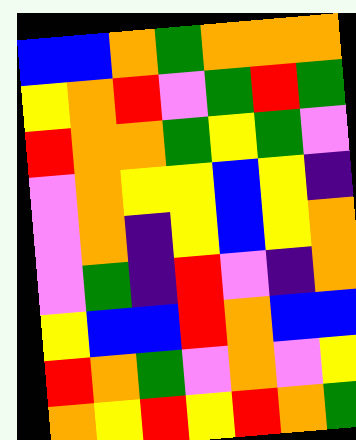[["blue", "blue", "orange", "green", "orange", "orange", "orange"], ["yellow", "orange", "red", "violet", "green", "red", "green"], ["red", "orange", "orange", "green", "yellow", "green", "violet"], ["violet", "orange", "yellow", "yellow", "blue", "yellow", "indigo"], ["violet", "orange", "indigo", "yellow", "blue", "yellow", "orange"], ["violet", "green", "indigo", "red", "violet", "indigo", "orange"], ["yellow", "blue", "blue", "red", "orange", "blue", "blue"], ["red", "orange", "green", "violet", "orange", "violet", "yellow"], ["orange", "yellow", "red", "yellow", "red", "orange", "green"]]